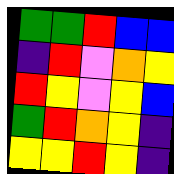[["green", "green", "red", "blue", "blue"], ["indigo", "red", "violet", "orange", "yellow"], ["red", "yellow", "violet", "yellow", "blue"], ["green", "red", "orange", "yellow", "indigo"], ["yellow", "yellow", "red", "yellow", "indigo"]]